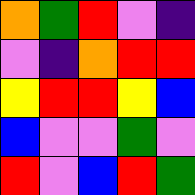[["orange", "green", "red", "violet", "indigo"], ["violet", "indigo", "orange", "red", "red"], ["yellow", "red", "red", "yellow", "blue"], ["blue", "violet", "violet", "green", "violet"], ["red", "violet", "blue", "red", "green"]]